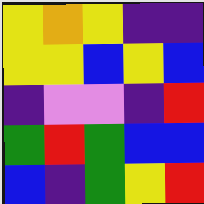[["yellow", "orange", "yellow", "indigo", "indigo"], ["yellow", "yellow", "blue", "yellow", "blue"], ["indigo", "violet", "violet", "indigo", "red"], ["green", "red", "green", "blue", "blue"], ["blue", "indigo", "green", "yellow", "red"]]